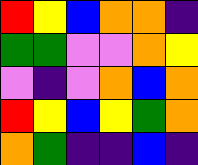[["red", "yellow", "blue", "orange", "orange", "indigo"], ["green", "green", "violet", "violet", "orange", "yellow"], ["violet", "indigo", "violet", "orange", "blue", "orange"], ["red", "yellow", "blue", "yellow", "green", "orange"], ["orange", "green", "indigo", "indigo", "blue", "indigo"]]